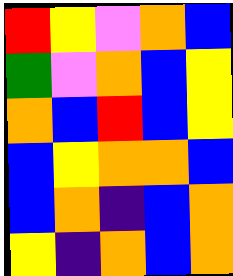[["red", "yellow", "violet", "orange", "blue"], ["green", "violet", "orange", "blue", "yellow"], ["orange", "blue", "red", "blue", "yellow"], ["blue", "yellow", "orange", "orange", "blue"], ["blue", "orange", "indigo", "blue", "orange"], ["yellow", "indigo", "orange", "blue", "orange"]]